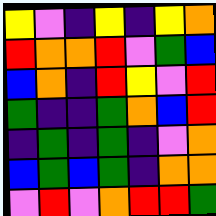[["yellow", "violet", "indigo", "yellow", "indigo", "yellow", "orange"], ["red", "orange", "orange", "red", "violet", "green", "blue"], ["blue", "orange", "indigo", "red", "yellow", "violet", "red"], ["green", "indigo", "indigo", "green", "orange", "blue", "red"], ["indigo", "green", "indigo", "green", "indigo", "violet", "orange"], ["blue", "green", "blue", "green", "indigo", "orange", "orange"], ["violet", "red", "violet", "orange", "red", "red", "green"]]